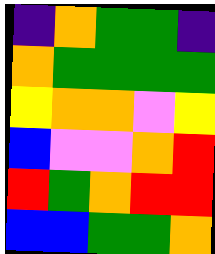[["indigo", "orange", "green", "green", "indigo"], ["orange", "green", "green", "green", "green"], ["yellow", "orange", "orange", "violet", "yellow"], ["blue", "violet", "violet", "orange", "red"], ["red", "green", "orange", "red", "red"], ["blue", "blue", "green", "green", "orange"]]